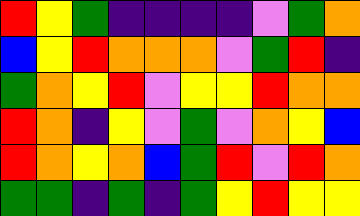[["red", "yellow", "green", "indigo", "indigo", "indigo", "indigo", "violet", "green", "orange"], ["blue", "yellow", "red", "orange", "orange", "orange", "violet", "green", "red", "indigo"], ["green", "orange", "yellow", "red", "violet", "yellow", "yellow", "red", "orange", "orange"], ["red", "orange", "indigo", "yellow", "violet", "green", "violet", "orange", "yellow", "blue"], ["red", "orange", "yellow", "orange", "blue", "green", "red", "violet", "red", "orange"], ["green", "green", "indigo", "green", "indigo", "green", "yellow", "red", "yellow", "yellow"]]